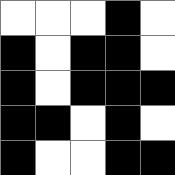[["white", "white", "white", "black", "white"], ["black", "white", "black", "black", "white"], ["black", "white", "black", "black", "black"], ["black", "black", "white", "black", "white"], ["black", "white", "white", "black", "black"]]